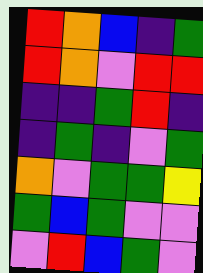[["red", "orange", "blue", "indigo", "green"], ["red", "orange", "violet", "red", "red"], ["indigo", "indigo", "green", "red", "indigo"], ["indigo", "green", "indigo", "violet", "green"], ["orange", "violet", "green", "green", "yellow"], ["green", "blue", "green", "violet", "violet"], ["violet", "red", "blue", "green", "violet"]]